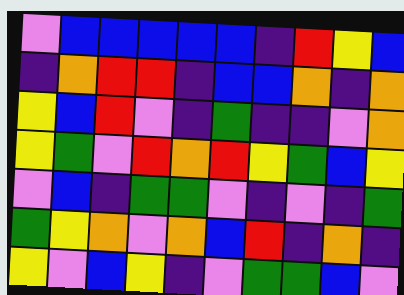[["violet", "blue", "blue", "blue", "blue", "blue", "indigo", "red", "yellow", "blue"], ["indigo", "orange", "red", "red", "indigo", "blue", "blue", "orange", "indigo", "orange"], ["yellow", "blue", "red", "violet", "indigo", "green", "indigo", "indigo", "violet", "orange"], ["yellow", "green", "violet", "red", "orange", "red", "yellow", "green", "blue", "yellow"], ["violet", "blue", "indigo", "green", "green", "violet", "indigo", "violet", "indigo", "green"], ["green", "yellow", "orange", "violet", "orange", "blue", "red", "indigo", "orange", "indigo"], ["yellow", "violet", "blue", "yellow", "indigo", "violet", "green", "green", "blue", "violet"]]